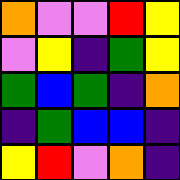[["orange", "violet", "violet", "red", "yellow"], ["violet", "yellow", "indigo", "green", "yellow"], ["green", "blue", "green", "indigo", "orange"], ["indigo", "green", "blue", "blue", "indigo"], ["yellow", "red", "violet", "orange", "indigo"]]